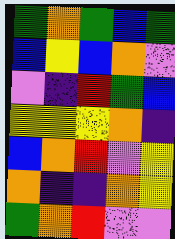[["green", "orange", "green", "blue", "green"], ["blue", "yellow", "blue", "orange", "violet"], ["violet", "indigo", "red", "green", "blue"], ["yellow", "yellow", "yellow", "orange", "indigo"], ["blue", "orange", "red", "violet", "yellow"], ["orange", "indigo", "indigo", "orange", "yellow"], ["green", "orange", "red", "violet", "violet"]]